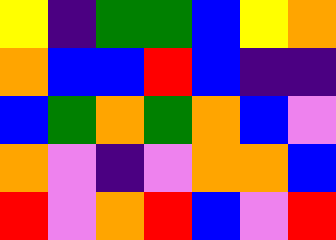[["yellow", "indigo", "green", "green", "blue", "yellow", "orange"], ["orange", "blue", "blue", "red", "blue", "indigo", "indigo"], ["blue", "green", "orange", "green", "orange", "blue", "violet"], ["orange", "violet", "indigo", "violet", "orange", "orange", "blue"], ["red", "violet", "orange", "red", "blue", "violet", "red"]]